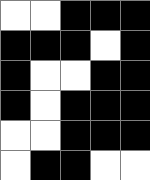[["white", "white", "black", "black", "black"], ["black", "black", "black", "white", "black"], ["black", "white", "white", "black", "black"], ["black", "white", "black", "black", "black"], ["white", "white", "black", "black", "black"], ["white", "black", "black", "white", "white"]]